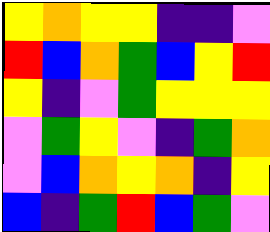[["yellow", "orange", "yellow", "yellow", "indigo", "indigo", "violet"], ["red", "blue", "orange", "green", "blue", "yellow", "red"], ["yellow", "indigo", "violet", "green", "yellow", "yellow", "yellow"], ["violet", "green", "yellow", "violet", "indigo", "green", "orange"], ["violet", "blue", "orange", "yellow", "orange", "indigo", "yellow"], ["blue", "indigo", "green", "red", "blue", "green", "violet"]]